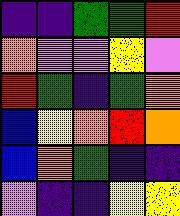[["indigo", "indigo", "green", "green", "red"], ["orange", "violet", "violet", "yellow", "violet"], ["red", "green", "indigo", "green", "orange"], ["blue", "yellow", "orange", "red", "orange"], ["blue", "orange", "green", "indigo", "indigo"], ["violet", "indigo", "indigo", "yellow", "yellow"]]